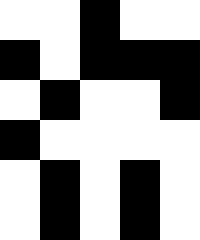[["white", "white", "black", "white", "white"], ["black", "white", "black", "black", "black"], ["white", "black", "white", "white", "black"], ["black", "white", "white", "white", "white"], ["white", "black", "white", "black", "white"], ["white", "black", "white", "black", "white"]]